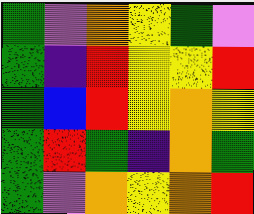[["green", "violet", "orange", "yellow", "green", "violet"], ["green", "indigo", "red", "yellow", "yellow", "red"], ["green", "blue", "red", "yellow", "orange", "yellow"], ["green", "red", "green", "indigo", "orange", "green"], ["green", "violet", "orange", "yellow", "orange", "red"]]